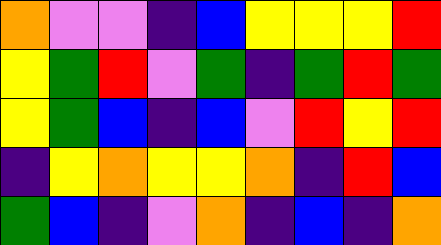[["orange", "violet", "violet", "indigo", "blue", "yellow", "yellow", "yellow", "red"], ["yellow", "green", "red", "violet", "green", "indigo", "green", "red", "green"], ["yellow", "green", "blue", "indigo", "blue", "violet", "red", "yellow", "red"], ["indigo", "yellow", "orange", "yellow", "yellow", "orange", "indigo", "red", "blue"], ["green", "blue", "indigo", "violet", "orange", "indigo", "blue", "indigo", "orange"]]